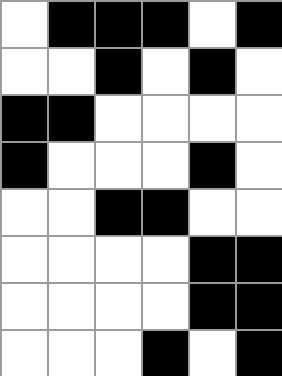[["white", "black", "black", "black", "white", "black"], ["white", "white", "black", "white", "black", "white"], ["black", "black", "white", "white", "white", "white"], ["black", "white", "white", "white", "black", "white"], ["white", "white", "black", "black", "white", "white"], ["white", "white", "white", "white", "black", "black"], ["white", "white", "white", "white", "black", "black"], ["white", "white", "white", "black", "white", "black"]]